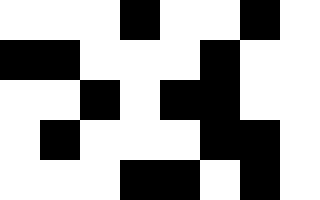[["white", "white", "white", "black", "white", "white", "black", "white"], ["black", "black", "white", "white", "white", "black", "white", "white"], ["white", "white", "black", "white", "black", "black", "white", "white"], ["white", "black", "white", "white", "white", "black", "black", "white"], ["white", "white", "white", "black", "black", "white", "black", "white"]]